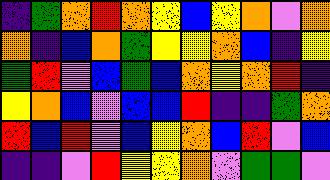[["indigo", "green", "orange", "red", "orange", "yellow", "blue", "yellow", "orange", "violet", "orange"], ["orange", "indigo", "blue", "orange", "green", "yellow", "yellow", "orange", "blue", "indigo", "yellow"], ["green", "red", "violet", "blue", "green", "blue", "orange", "yellow", "orange", "red", "indigo"], ["yellow", "orange", "blue", "violet", "blue", "blue", "red", "indigo", "indigo", "green", "orange"], ["red", "blue", "red", "violet", "blue", "yellow", "orange", "blue", "red", "violet", "blue"], ["indigo", "indigo", "violet", "red", "yellow", "yellow", "orange", "violet", "green", "green", "violet"]]